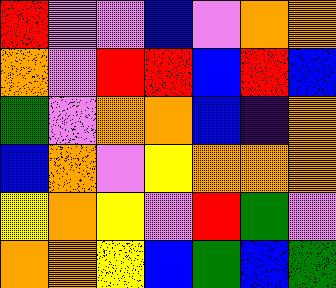[["red", "violet", "violet", "blue", "violet", "orange", "orange"], ["orange", "violet", "red", "red", "blue", "red", "blue"], ["green", "violet", "orange", "orange", "blue", "indigo", "orange"], ["blue", "orange", "violet", "yellow", "orange", "orange", "orange"], ["yellow", "orange", "yellow", "violet", "red", "green", "violet"], ["orange", "orange", "yellow", "blue", "green", "blue", "green"]]